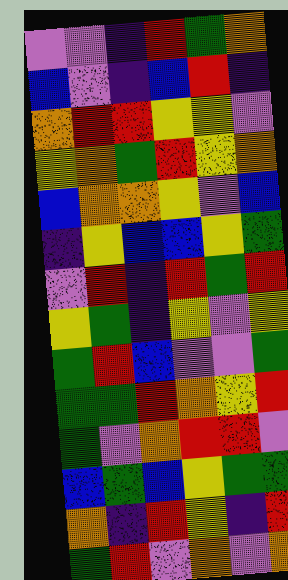[["violet", "violet", "indigo", "red", "green", "orange"], ["blue", "violet", "indigo", "blue", "red", "indigo"], ["orange", "red", "red", "yellow", "yellow", "violet"], ["yellow", "orange", "green", "red", "yellow", "orange"], ["blue", "orange", "orange", "yellow", "violet", "blue"], ["indigo", "yellow", "blue", "blue", "yellow", "green"], ["violet", "red", "indigo", "red", "green", "red"], ["yellow", "green", "indigo", "yellow", "violet", "yellow"], ["green", "red", "blue", "violet", "violet", "green"], ["green", "green", "red", "orange", "yellow", "red"], ["green", "violet", "orange", "red", "red", "violet"], ["blue", "green", "blue", "yellow", "green", "green"], ["orange", "indigo", "red", "yellow", "indigo", "red"], ["green", "red", "violet", "orange", "violet", "orange"]]